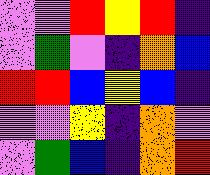[["violet", "violet", "red", "yellow", "red", "indigo"], ["violet", "green", "violet", "indigo", "orange", "blue"], ["red", "red", "blue", "yellow", "blue", "indigo"], ["violet", "violet", "yellow", "indigo", "orange", "violet"], ["violet", "green", "blue", "indigo", "orange", "red"]]